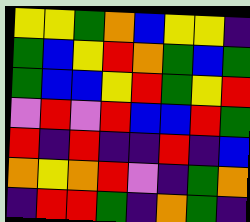[["yellow", "yellow", "green", "orange", "blue", "yellow", "yellow", "indigo"], ["green", "blue", "yellow", "red", "orange", "green", "blue", "green"], ["green", "blue", "blue", "yellow", "red", "green", "yellow", "red"], ["violet", "red", "violet", "red", "blue", "blue", "red", "green"], ["red", "indigo", "red", "indigo", "indigo", "red", "indigo", "blue"], ["orange", "yellow", "orange", "red", "violet", "indigo", "green", "orange"], ["indigo", "red", "red", "green", "indigo", "orange", "green", "indigo"]]